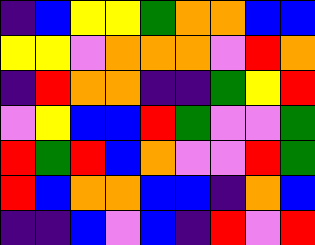[["indigo", "blue", "yellow", "yellow", "green", "orange", "orange", "blue", "blue"], ["yellow", "yellow", "violet", "orange", "orange", "orange", "violet", "red", "orange"], ["indigo", "red", "orange", "orange", "indigo", "indigo", "green", "yellow", "red"], ["violet", "yellow", "blue", "blue", "red", "green", "violet", "violet", "green"], ["red", "green", "red", "blue", "orange", "violet", "violet", "red", "green"], ["red", "blue", "orange", "orange", "blue", "blue", "indigo", "orange", "blue"], ["indigo", "indigo", "blue", "violet", "blue", "indigo", "red", "violet", "red"]]